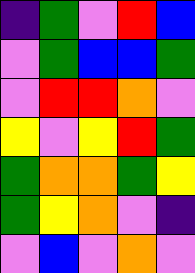[["indigo", "green", "violet", "red", "blue"], ["violet", "green", "blue", "blue", "green"], ["violet", "red", "red", "orange", "violet"], ["yellow", "violet", "yellow", "red", "green"], ["green", "orange", "orange", "green", "yellow"], ["green", "yellow", "orange", "violet", "indigo"], ["violet", "blue", "violet", "orange", "violet"]]